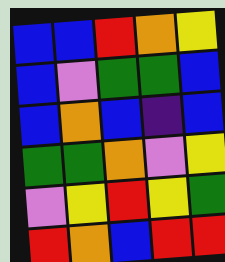[["blue", "blue", "red", "orange", "yellow"], ["blue", "violet", "green", "green", "blue"], ["blue", "orange", "blue", "indigo", "blue"], ["green", "green", "orange", "violet", "yellow"], ["violet", "yellow", "red", "yellow", "green"], ["red", "orange", "blue", "red", "red"]]